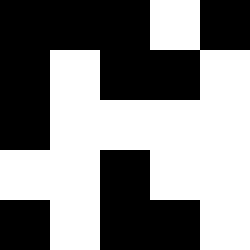[["black", "black", "black", "white", "black"], ["black", "white", "black", "black", "white"], ["black", "white", "white", "white", "white"], ["white", "white", "black", "white", "white"], ["black", "white", "black", "black", "white"]]